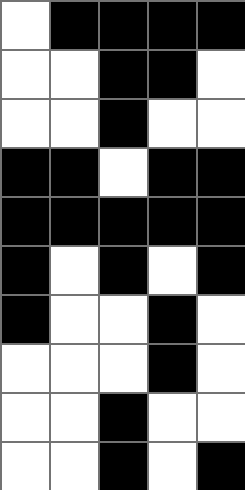[["white", "black", "black", "black", "black"], ["white", "white", "black", "black", "white"], ["white", "white", "black", "white", "white"], ["black", "black", "white", "black", "black"], ["black", "black", "black", "black", "black"], ["black", "white", "black", "white", "black"], ["black", "white", "white", "black", "white"], ["white", "white", "white", "black", "white"], ["white", "white", "black", "white", "white"], ["white", "white", "black", "white", "black"]]